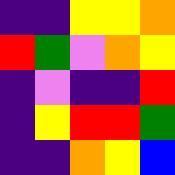[["indigo", "indigo", "yellow", "yellow", "orange"], ["red", "green", "violet", "orange", "yellow"], ["indigo", "violet", "indigo", "indigo", "red"], ["indigo", "yellow", "red", "red", "green"], ["indigo", "indigo", "orange", "yellow", "blue"]]